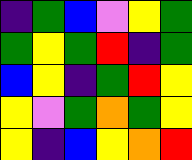[["indigo", "green", "blue", "violet", "yellow", "green"], ["green", "yellow", "green", "red", "indigo", "green"], ["blue", "yellow", "indigo", "green", "red", "yellow"], ["yellow", "violet", "green", "orange", "green", "yellow"], ["yellow", "indigo", "blue", "yellow", "orange", "red"]]